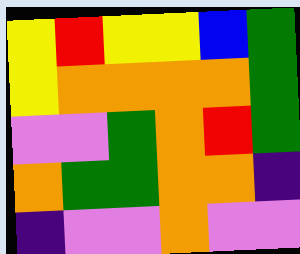[["yellow", "red", "yellow", "yellow", "blue", "green"], ["yellow", "orange", "orange", "orange", "orange", "green"], ["violet", "violet", "green", "orange", "red", "green"], ["orange", "green", "green", "orange", "orange", "indigo"], ["indigo", "violet", "violet", "orange", "violet", "violet"]]